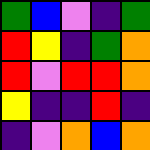[["green", "blue", "violet", "indigo", "green"], ["red", "yellow", "indigo", "green", "orange"], ["red", "violet", "red", "red", "orange"], ["yellow", "indigo", "indigo", "red", "indigo"], ["indigo", "violet", "orange", "blue", "orange"]]